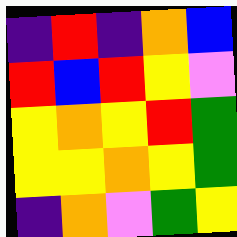[["indigo", "red", "indigo", "orange", "blue"], ["red", "blue", "red", "yellow", "violet"], ["yellow", "orange", "yellow", "red", "green"], ["yellow", "yellow", "orange", "yellow", "green"], ["indigo", "orange", "violet", "green", "yellow"]]